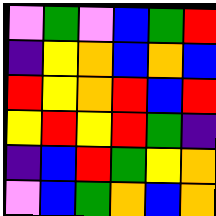[["violet", "green", "violet", "blue", "green", "red"], ["indigo", "yellow", "orange", "blue", "orange", "blue"], ["red", "yellow", "orange", "red", "blue", "red"], ["yellow", "red", "yellow", "red", "green", "indigo"], ["indigo", "blue", "red", "green", "yellow", "orange"], ["violet", "blue", "green", "orange", "blue", "orange"]]